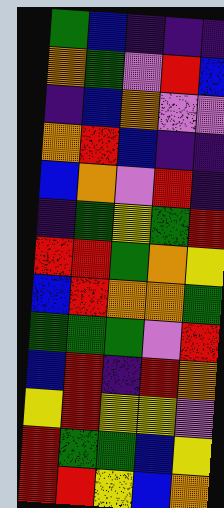[["green", "blue", "indigo", "indigo", "indigo"], ["orange", "green", "violet", "red", "blue"], ["indigo", "blue", "orange", "violet", "violet"], ["orange", "red", "blue", "indigo", "indigo"], ["blue", "orange", "violet", "red", "indigo"], ["indigo", "green", "yellow", "green", "red"], ["red", "red", "green", "orange", "yellow"], ["blue", "red", "orange", "orange", "green"], ["green", "green", "green", "violet", "red"], ["blue", "red", "indigo", "red", "orange"], ["yellow", "red", "yellow", "yellow", "violet"], ["red", "green", "green", "blue", "yellow"], ["red", "red", "yellow", "blue", "orange"]]